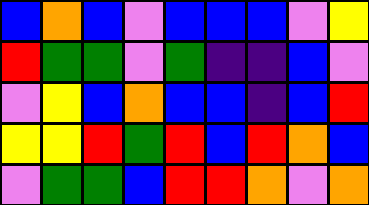[["blue", "orange", "blue", "violet", "blue", "blue", "blue", "violet", "yellow"], ["red", "green", "green", "violet", "green", "indigo", "indigo", "blue", "violet"], ["violet", "yellow", "blue", "orange", "blue", "blue", "indigo", "blue", "red"], ["yellow", "yellow", "red", "green", "red", "blue", "red", "orange", "blue"], ["violet", "green", "green", "blue", "red", "red", "orange", "violet", "orange"]]